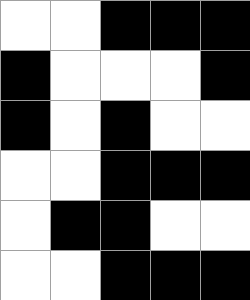[["white", "white", "black", "black", "black"], ["black", "white", "white", "white", "black"], ["black", "white", "black", "white", "white"], ["white", "white", "black", "black", "black"], ["white", "black", "black", "white", "white"], ["white", "white", "black", "black", "black"]]